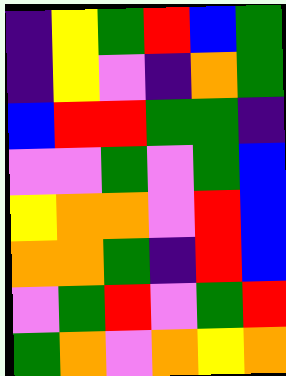[["indigo", "yellow", "green", "red", "blue", "green"], ["indigo", "yellow", "violet", "indigo", "orange", "green"], ["blue", "red", "red", "green", "green", "indigo"], ["violet", "violet", "green", "violet", "green", "blue"], ["yellow", "orange", "orange", "violet", "red", "blue"], ["orange", "orange", "green", "indigo", "red", "blue"], ["violet", "green", "red", "violet", "green", "red"], ["green", "orange", "violet", "orange", "yellow", "orange"]]